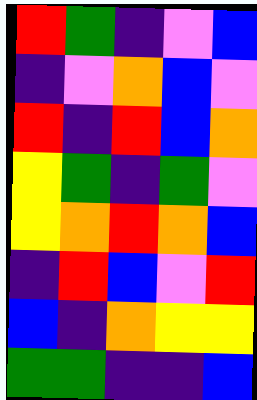[["red", "green", "indigo", "violet", "blue"], ["indigo", "violet", "orange", "blue", "violet"], ["red", "indigo", "red", "blue", "orange"], ["yellow", "green", "indigo", "green", "violet"], ["yellow", "orange", "red", "orange", "blue"], ["indigo", "red", "blue", "violet", "red"], ["blue", "indigo", "orange", "yellow", "yellow"], ["green", "green", "indigo", "indigo", "blue"]]